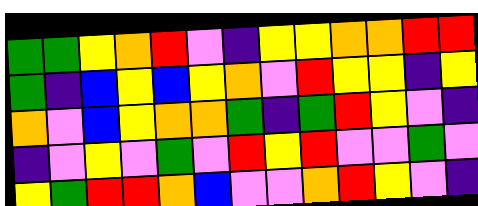[["green", "green", "yellow", "orange", "red", "violet", "indigo", "yellow", "yellow", "orange", "orange", "red", "red"], ["green", "indigo", "blue", "yellow", "blue", "yellow", "orange", "violet", "red", "yellow", "yellow", "indigo", "yellow"], ["orange", "violet", "blue", "yellow", "orange", "orange", "green", "indigo", "green", "red", "yellow", "violet", "indigo"], ["indigo", "violet", "yellow", "violet", "green", "violet", "red", "yellow", "red", "violet", "violet", "green", "violet"], ["yellow", "green", "red", "red", "orange", "blue", "violet", "violet", "orange", "red", "yellow", "violet", "indigo"]]